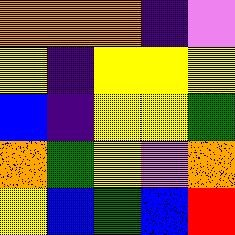[["orange", "orange", "orange", "indigo", "violet"], ["yellow", "indigo", "yellow", "yellow", "yellow"], ["blue", "indigo", "yellow", "yellow", "green"], ["orange", "green", "yellow", "violet", "orange"], ["yellow", "blue", "green", "blue", "red"]]